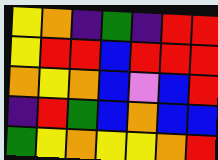[["yellow", "orange", "indigo", "green", "indigo", "red", "red"], ["yellow", "red", "red", "blue", "red", "red", "red"], ["orange", "yellow", "orange", "blue", "violet", "blue", "red"], ["indigo", "red", "green", "blue", "orange", "blue", "blue"], ["green", "yellow", "orange", "yellow", "yellow", "orange", "red"]]